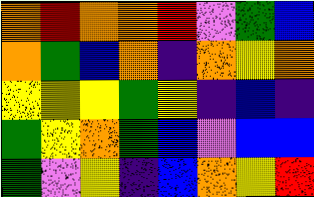[["orange", "red", "orange", "orange", "red", "violet", "green", "blue"], ["orange", "green", "blue", "orange", "indigo", "orange", "yellow", "orange"], ["yellow", "yellow", "yellow", "green", "yellow", "indigo", "blue", "indigo"], ["green", "yellow", "orange", "green", "blue", "violet", "blue", "blue"], ["green", "violet", "yellow", "indigo", "blue", "orange", "yellow", "red"]]